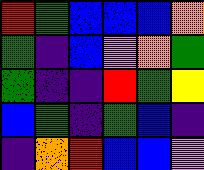[["red", "green", "blue", "blue", "blue", "orange"], ["green", "indigo", "blue", "violet", "orange", "green"], ["green", "indigo", "indigo", "red", "green", "yellow"], ["blue", "green", "indigo", "green", "blue", "indigo"], ["indigo", "orange", "red", "blue", "blue", "violet"]]